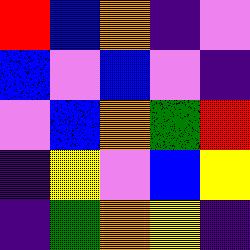[["red", "blue", "orange", "indigo", "violet"], ["blue", "violet", "blue", "violet", "indigo"], ["violet", "blue", "orange", "green", "red"], ["indigo", "yellow", "violet", "blue", "yellow"], ["indigo", "green", "orange", "yellow", "indigo"]]